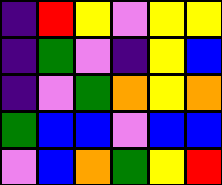[["indigo", "red", "yellow", "violet", "yellow", "yellow"], ["indigo", "green", "violet", "indigo", "yellow", "blue"], ["indigo", "violet", "green", "orange", "yellow", "orange"], ["green", "blue", "blue", "violet", "blue", "blue"], ["violet", "blue", "orange", "green", "yellow", "red"]]